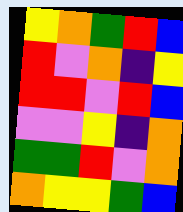[["yellow", "orange", "green", "red", "blue"], ["red", "violet", "orange", "indigo", "yellow"], ["red", "red", "violet", "red", "blue"], ["violet", "violet", "yellow", "indigo", "orange"], ["green", "green", "red", "violet", "orange"], ["orange", "yellow", "yellow", "green", "blue"]]